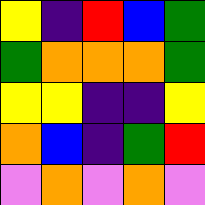[["yellow", "indigo", "red", "blue", "green"], ["green", "orange", "orange", "orange", "green"], ["yellow", "yellow", "indigo", "indigo", "yellow"], ["orange", "blue", "indigo", "green", "red"], ["violet", "orange", "violet", "orange", "violet"]]